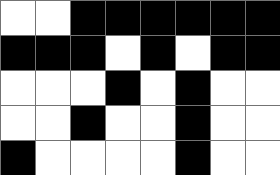[["white", "white", "black", "black", "black", "black", "black", "black"], ["black", "black", "black", "white", "black", "white", "black", "black"], ["white", "white", "white", "black", "white", "black", "white", "white"], ["white", "white", "black", "white", "white", "black", "white", "white"], ["black", "white", "white", "white", "white", "black", "white", "white"]]